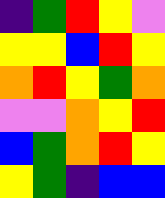[["indigo", "green", "red", "yellow", "violet"], ["yellow", "yellow", "blue", "red", "yellow"], ["orange", "red", "yellow", "green", "orange"], ["violet", "violet", "orange", "yellow", "red"], ["blue", "green", "orange", "red", "yellow"], ["yellow", "green", "indigo", "blue", "blue"]]